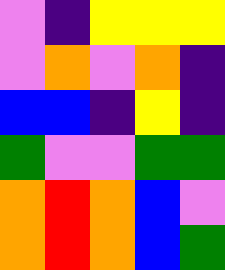[["violet", "indigo", "yellow", "yellow", "yellow"], ["violet", "orange", "violet", "orange", "indigo"], ["blue", "blue", "indigo", "yellow", "indigo"], ["green", "violet", "violet", "green", "green"], ["orange", "red", "orange", "blue", "violet"], ["orange", "red", "orange", "blue", "green"]]